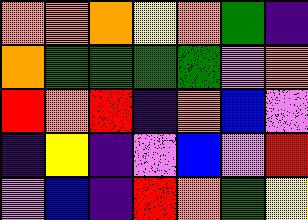[["orange", "orange", "orange", "yellow", "orange", "green", "indigo"], ["orange", "green", "green", "green", "green", "violet", "orange"], ["red", "orange", "red", "indigo", "orange", "blue", "violet"], ["indigo", "yellow", "indigo", "violet", "blue", "violet", "red"], ["violet", "blue", "indigo", "red", "orange", "green", "yellow"]]